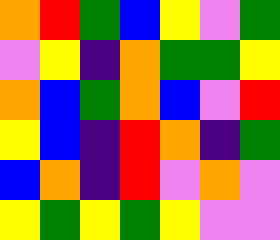[["orange", "red", "green", "blue", "yellow", "violet", "green"], ["violet", "yellow", "indigo", "orange", "green", "green", "yellow"], ["orange", "blue", "green", "orange", "blue", "violet", "red"], ["yellow", "blue", "indigo", "red", "orange", "indigo", "green"], ["blue", "orange", "indigo", "red", "violet", "orange", "violet"], ["yellow", "green", "yellow", "green", "yellow", "violet", "violet"]]